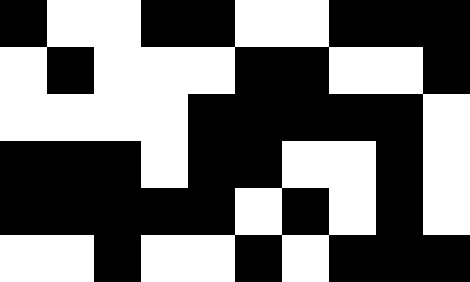[["black", "white", "white", "black", "black", "white", "white", "black", "black", "black"], ["white", "black", "white", "white", "white", "black", "black", "white", "white", "black"], ["white", "white", "white", "white", "black", "black", "black", "black", "black", "white"], ["black", "black", "black", "white", "black", "black", "white", "white", "black", "white"], ["black", "black", "black", "black", "black", "white", "black", "white", "black", "white"], ["white", "white", "black", "white", "white", "black", "white", "black", "black", "black"]]